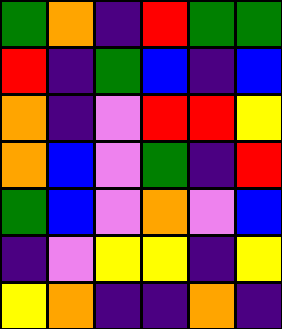[["green", "orange", "indigo", "red", "green", "green"], ["red", "indigo", "green", "blue", "indigo", "blue"], ["orange", "indigo", "violet", "red", "red", "yellow"], ["orange", "blue", "violet", "green", "indigo", "red"], ["green", "blue", "violet", "orange", "violet", "blue"], ["indigo", "violet", "yellow", "yellow", "indigo", "yellow"], ["yellow", "orange", "indigo", "indigo", "orange", "indigo"]]